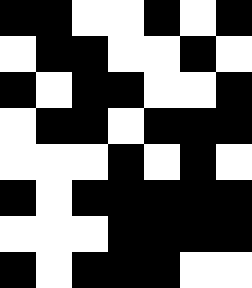[["black", "black", "white", "white", "black", "white", "black"], ["white", "black", "black", "white", "white", "black", "white"], ["black", "white", "black", "black", "white", "white", "black"], ["white", "black", "black", "white", "black", "black", "black"], ["white", "white", "white", "black", "white", "black", "white"], ["black", "white", "black", "black", "black", "black", "black"], ["white", "white", "white", "black", "black", "black", "black"], ["black", "white", "black", "black", "black", "white", "white"]]